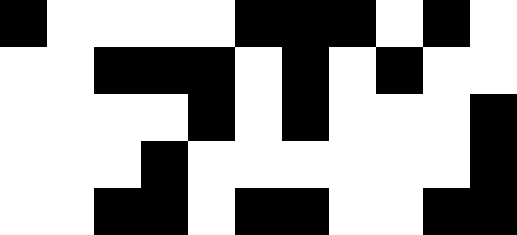[["black", "white", "white", "white", "white", "black", "black", "black", "white", "black", "white"], ["white", "white", "black", "black", "black", "white", "black", "white", "black", "white", "white"], ["white", "white", "white", "white", "black", "white", "black", "white", "white", "white", "black"], ["white", "white", "white", "black", "white", "white", "white", "white", "white", "white", "black"], ["white", "white", "black", "black", "white", "black", "black", "white", "white", "black", "black"]]